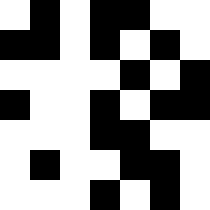[["white", "black", "white", "black", "black", "white", "white"], ["black", "black", "white", "black", "white", "black", "white"], ["white", "white", "white", "white", "black", "white", "black"], ["black", "white", "white", "black", "white", "black", "black"], ["white", "white", "white", "black", "black", "white", "white"], ["white", "black", "white", "white", "black", "black", "white"], ["white", "white", "white", "black", "white", "black", "white"]]